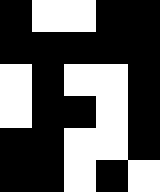[["black", "white", "white", "black", "black"], ["black", "black", "black", "black", "black"], ["white", "black", "white", "white", "black"], ["white", "black", "black", "white", "black"], ["black", "black", "white", "white", "black"], ["black", "black", "white", "black", "white"]]